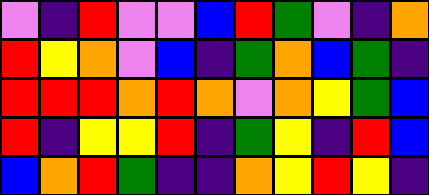[["violet", "indigo", "red", "violet", "violet", "blue", "red", "green", "violet", "indigo", "orange"], ["red", "yellow", "orange", "violet", "blue", "indigo", "green", "orange", "blue", "green", "indigo"], ["red", "red", "red", "orange", "red", "orange", "violet", "orange", "yellow", "green", "blue"], ["red", "indigo", "yellow", "yellow", "red", "indigo", "green", "yellow", "indigo", "red", "blue"], ["blue", "orange", "red", "green", "indigo", "indigo", "orange", "yellow", "red", "yellow", "indigo"]]